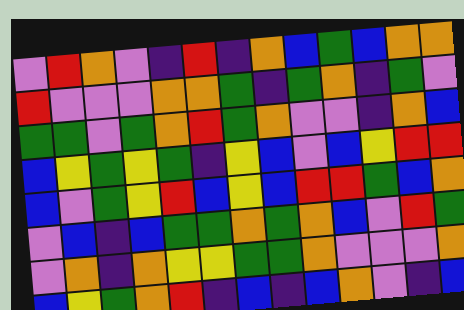[["violet", "red", "orange", "violet", "indigo", "red", "indigo", "orange", "blue", "green", "blue", "orange", "orange"], ["red", "violet", "violet", "violet", "orange", "orange", "green", "indigo", "green", "orange", "indigo", "green", "violet"], ["green", "green", "violet", "green", "orange", "red", "green", "orange", "violet", "violet", "indigo", "orange", "blue"], ["blue", "yellow", "green", "yellow", "green", "indigo", "yellow", "blue", "violet", "blue", "yellow", "red", "red"], ["blue", "violet", "green", "yellow", "red", "blue", "yellow", "blue", "red", "red", "green", "blue", "orange"], ["violet", "blue", "indigo", "blue", "green", "green", "orange", "green", "orange", "blue", "violet", "red", "green"], ["violet", "orange", "indigo", "orange", "yellow", "yellow", "green", "green", "orange", "violet", "violet", "violet", "orange"], ["blue", "yellow", "green", "orange", "red", "indigo", "blue", "indigo", "blue", "orange", "violet", "indigo", "blue"]]